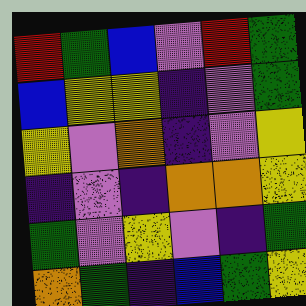[["red", "green", "blue", "violet", "red", "green"], ["blue", "yellow", "yellow", "indigo", "violet", "green"], ["yellow", "violet", "orange", "indigo", "violet", "yellow"], ["indigo", "violet", "indigo", "orange", "orange", "yellow"], ["green", "violet", "yellow", "violet", "indigo", "green"], ["orange", "green", "indigo", "blue", "green", "yellow"]]